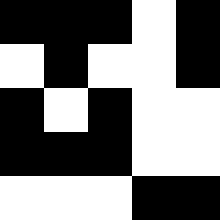[["black", "black", "black", "white", "black"], ["white", "black", "white", "white", "black"], ["black", "white", "black", "white", "white"], ["black", "black", "black", "white", "white"], ["white", "white", "white", "black", "black"]]